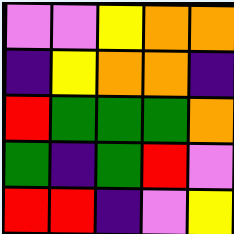[["violet", "violet", "yellow", "orange", "orange"], ["indigo", "yellow", "orange", "orange", "indigo"], ["red", "green", "green", "green", "orange"], ["green", "indigo", "green", "red", "violet"], ["red", "red", "indigo", "violet", "yellow"]]